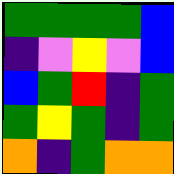[["green", "green", "green", "green", "blue"], ["indigo", "violet", "yellow", "violet", "blue"], ["blue", "green", "red", "indigo", "green"], ["green", "yellow", "green", "indigo", "green"], ["orange", "indigo", "green", "orange", "orange"]]